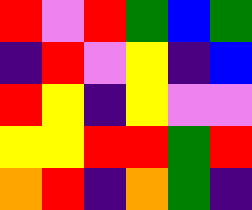[["red", "violet", "red", "green", "blue", "green"], ["indigo", "red", "violet", "yellow", "indigo", "blue"], ["red", "yellow", "indigo", "yellow", "violet", "violet"], ["yellow", "yellow", "red", "red", "green", "red"], ["orange", "red", "indigo", "orange", "green", "indigo"]]